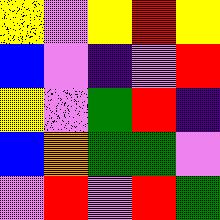[["yellow", "violet", "yellow", "red", "yellow"], ["blue", "violet", "indigo", "violet", "red"], ["yellow", "violet", "green", "red", "indigo"], ["blue", "orange", "green", "green", "violet"], ["violet", "red", "violet", "red", "green"]]